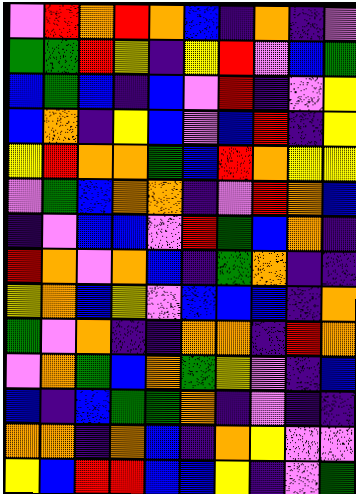[["violet", "red", "orange", "red", "orange", "blue", "indigo", "orange", "indigo", "violet"], ["green", "green", "red", "yellow", "indigo", "yellow", "red", "violet", "blue", "green"], ["blue", "green", "blue", "indigo", "blue", "violet", "red", "indigo", "violet", "yellow"], ["blue", "orange", "indigo", "yellow", "blue", "violet", "blue", "red", "indigo", "yellow"], ["yellow", "red", "orange", "orange", "green", "blue", "red", "orange", "yellow", "yellow"], ["violet", "green", "blue", "orange", "orange", "indigo", "violet", "red", "orange", "blue"], ["indigo", "violet", "blue", "blue", "violet", "red", "green", "blue", "orange", "indigo"], ["red", "orange", "violet", "orange", "blue", "indigo", "green", "orange", "indigo", "indigo"], ["yellow", "orange", "blue", "yellow", "violet", "blue", "blue", "blue", "indigo", "orange"], ["green", "violet", "orange", "indigo", "indigo", "orange", "orange", "indigo", "red", "orange"], ["violet", "orange", "green", "blue", "orange", "green", "yellow", "violet", "indigo", "blue"], ["blue", "indigo", "blue", "green", "green", "orange", "indigo", "violet", "indigo", "indigo"], ["orange", "orange", "indigo", "orange", "blue", "indigo", "orange", "yellow", "violet", "violet"], ["yellow", "blue", "red", "red", "blue", "blue", "yellow", "indigo", "violet", "green"]]